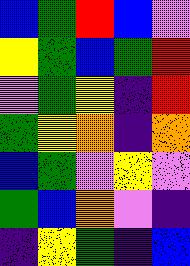[["blue", "green", "red", "blue", "violet"], ["yellow", "green", "blue", "green", "red"], ["violet", "green", "yellow", "indigo", "red"], ["green", "yellow", "orange", "indigo", "orange"], ["blue", "green", "violet", "yellow", "violet"], ["green", "blue", "orange", "violet", "indigo"], ["indigo", "yellow", "green", "indigo", "blue"]]